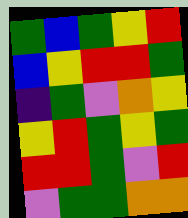[["green", "blue", "green", "yellow", "red"], ["blue", "yellow", "red", "red", "green"], ["indigo", "green", "violet", "orange", "yellow"], ["yellow", "red", "green", "yellow", "green"], ["red", "red", "green", "violet", "red"], ["violet", "green", "green", "orange", "orange"]]